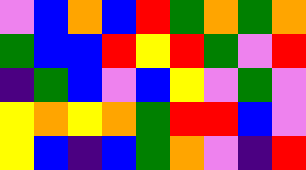[["violet", "blue", "orange", "blue", "red", "green", "orange", "green", "orange"], ["green", "blue", "blue", "red", "yellow", "red", "green", "violet", "red"], ["indigo", "green", "blue", "violet", "blue", "yellow", "violet", "green", "violet"], ["yellow", "orange", "yellow", "orange", "green", "red", "red", "blue", "violet"], ["yellow", "blue", "indigo", "blue", "green", "orange", "violet", "indigo", "red"]]